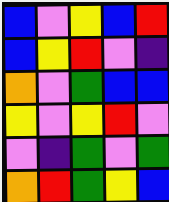[["blue", "violet", "yellow", "blue", "red"], ["blue", "yellow", "red", "violet", "indigo"], ["orange", "violet", "green", "blue", "blue"], ["yellow", "violet", "yellow", "red", "violet"], ["violet", "indigo", "green", "violet", "green"], ["orange", "red", "green", "yellow", "blue"]]